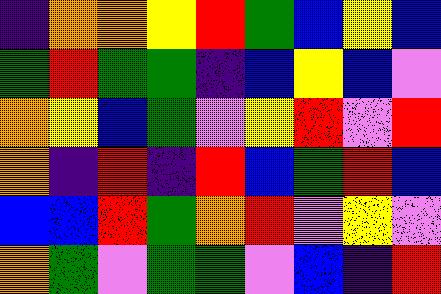[["indigo", "orange", "orange", "yellow", "red", "green", "blue", "yellow", "blue"], ["green", "red", "green", "green", "indigo", "blue", "yellow", "blue", "violet"], ["orange", "yellow", "blue", "green", "violet", "yellow", "red", "violet", "red"], ["orange", "indigo", "red", "indigo", "red", "blue", "green", "red", "blue"], ["blue", "blue", "red", "green", "orange", "red", "violet", "yellow", "violet"], ["orange", "green", "violet", "green", "green", "violet", "blue", "indigo", "red"]]